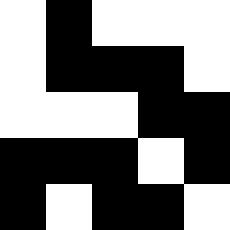[["white", "black", "white", "white", "white"], ["white", "black", "black", "black", "white"], ["white", "white", "white", "black", "black"], ["black", "black", "black", "white", "black"], ["black", "white", "black", "black", "white"]]